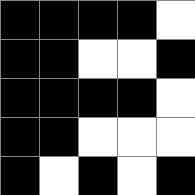[["black", "black", "black", "black", "white"], ["black", "black", "white", "white", "black"], ["black", "black", "black", "black", "white"], ["black", "black", "white", "white", "white"], ["black", "white", "black", "white", "black"]]